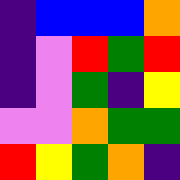[["indigo", "blue", "blue", "blue", "orange"], ["indigo", "violet", "red", "green", "red"], ["indigo", "violet", "green", "indigo", "yellow"], ["violet", "violet", "orange", "green", "green"], ["red", "yellow", "green", "orange", "indigo"]]